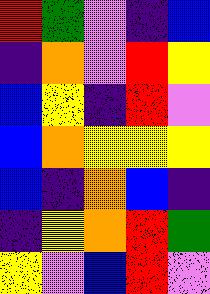[["red", "green", "violet", "indigo", "blue"], ["indigo", "orange", "violet", "red", "yellow"], ["blue", "yellow", "indigo", "red", "violet"], ["blue", "orange", "yellow", "yellow", "yellow"], ["blue", "indigo", "orange", "blue", "indigo"], ["indigo", "yellow", "orange", "red", "green"], ["yellow", "violet", "blue", "red", "violet"]]